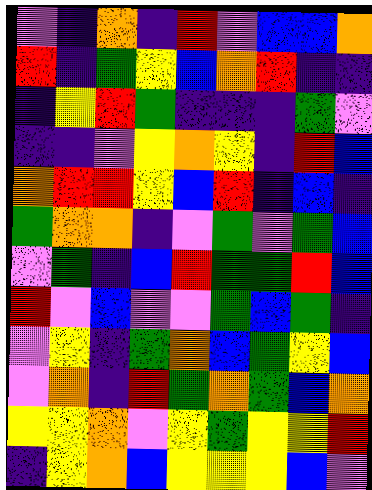[["violet", "indigo", "orange", "indigo", "red", "violet", "blue", "blue", "orange"], ["red", "indigo", "green", "yellow", "blue", "orange", "red", "indigo", "indigo"], ["indigo", "yellow", "red", "green", "indigo", "indigo", "indigo", "green", "violet"], ["indigo", "indigo", "violet", "yellow", "orange", "yellow", "indigo", "red", "blue"], ["orange", "red", "red", "yellow", "blue", "red", "indigo", "blue", "indigo"], ["green", "orange", "orange", "indigo", "violet", "green", "violet", "green", "blue"], ["violet", "green", "indigo", "blue", "red", "green", "green", "red", "blue"], ["red", "violet", "blue", "violet", "violet", "green", "blue", "green", "indigo"], ["violet", "yellow", "indigo", "green", "orange", "blue", "green", "yellow", "blue"], ["violet", "orange", "indigo", "red", "green", "orange", "green", "blue", "orange"], ["yellow", "yellow", "orange", "violet", "yellow", "green", "yellow", "yellow", "red"], ["indigo", "yellow", "orange", "blue", "yellow", "yellow", "yellow", "blue", "violet"]]